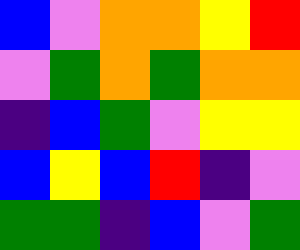[["blue", "violet", "orange", "orange", "yellow", "red"], ["violet", "green", "orange", "green", "orange", "orange"], ["indigo", "blue", "green", "violet", "yellow", "yellow"], ["blue", "yellow", "blue", "red", "indigo", "violet"], ["green", "green", "indigo", "blue", "violet", "green"]]